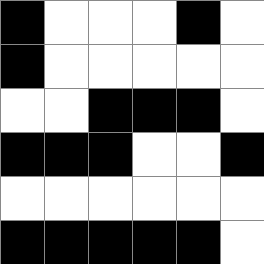[["black", "white", "white", "white", "black", "white"], ["black", "white", "white", "white", "white", "white"], ["white", "white", "black", "black", "black", "white"], ["black", "black", "black", "white", "white", "black"], ["white", "white", "white", "white", "white", "white"], ["black", "black", "black", "black", "black", "white"]]